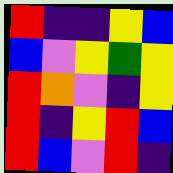[["red", "indigo", "indigo", "yellow", "blue"], ["blue", "violet", "yellow", "green", "yellow"], ["red", "orange", "violet", "indigo", "yellow"], ["red", "indigo", "yellow", "red", "blue"], ["red", "blue", "violet", "red", "indigo"]]